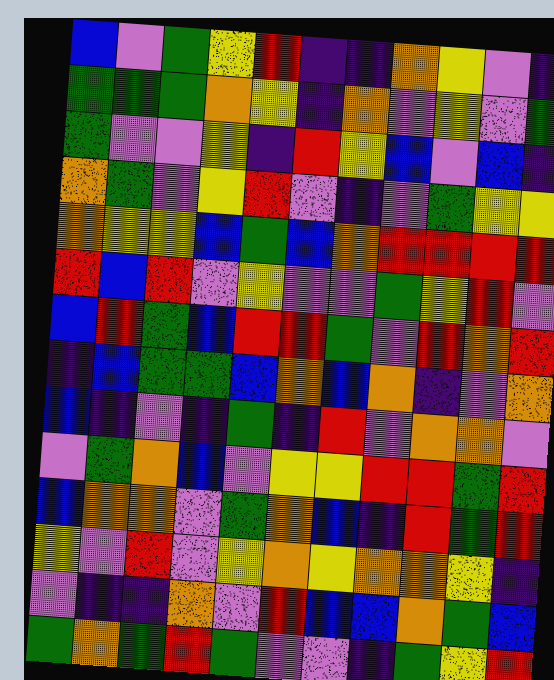[["blue", "violet", "green", "yellow", "red", "indigo", "indigo", "orange", "yellow", "violet", "indigo"], ["green", "green", "green", "orange", "yellow", "indigo", "orange", "violet", "yellow", "violet", "green"], ["green", "violet", "violet", "yellow", "indigo", "red", "yellow", "blue", "violet", "blue", "indigo"], ["orange", "green", "violet", "yellow", "red", "violet", "indigo", "violet", "green", "yellow", "yellow"], ["orange", "yellow", "yellow", "blue", "green", "blue", "orange", "red", "red", "red", "red"], ["red", "blue", "red", "violet", "yellow", "violet", "violet", "green", "yellow", "red", "violet"], ["blue", "red", "green", "blue", "red", "red", "green", "violet", "red", "orange", "red"], ["indigo", "blue", "green", "green", "blue", "orange", "blue", "orange", "indigo", "violet", "orange"], ["blue", "indigo", "violet", "indigo", "green", "indigo", "red", "violet", "orange", "orange", "violet"], ["violet", "green", "orange", "blue", "violet", "yellow", "yellow", "red", "red", "green", "red"], ["blue", "orange", "orange", "violet", "green", "orange", "blue", "indigo", "red", "green", "red"], ["yellow", "violet", "red", "violet", "yellow", "orange", "yellow", "orange", "orange", "yellow", "indigo"], ["violet", "indigo", "indigo", "orange", "violet", "red", "blue", "blue", "orange", "green", "blue"], ["green", "orange", "green", "red", "green", "violet", "violet", "indigo", "green", "yellow", "red"]]